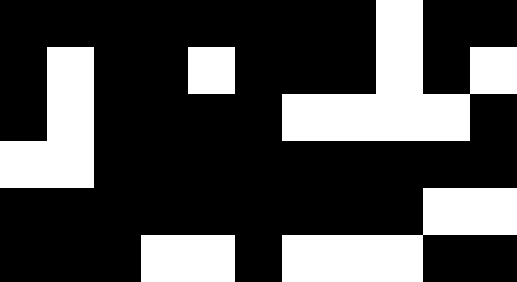[["black", "black", "black", "black", "black", "black", "black", "black", "white", "black", "black"], ["black", "white", "black", "black", "white", "black", "black", "black", "white", "black", "white"], ["black", "white", "black", "black", "black", "black", "white", "white", "white", "white", "black"], ["white", "white", "black", "black", "black", "black", "black", "black", "black", "black", "black"], ["black", "black", "black", "black", "black", "black", "black", "black", "black", "white", "white"], ["black", "black", "black", "white", "white", "black", "white", "white", "white", "black", "black"]]